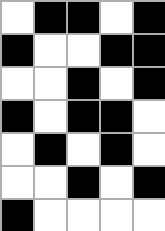[["white", "black", "black", "white", "black"], ["black", "white", "white", "black", "black"], ["white", "white", "black", "white", "black"], ["black", "white", "black", "black", "white"], ["white", "black", "white", "black", "white"], ["white", "white", "black", "white", "black"], ["black", "white", "white", "white", "white"]]